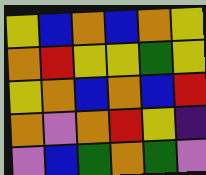[["yellow", "blue", "orange", "blue", "orange", "yellow"], ["orange", "red", "yellow", "yellow", "green", "yellow"], ["yellow", "orange", "blue", "orange", "blue", "red"], ["orange", "violet", "orange", "red", "yellow", "indigo"], ["violet", "blue", "green", "orange", "green", "violet"]]